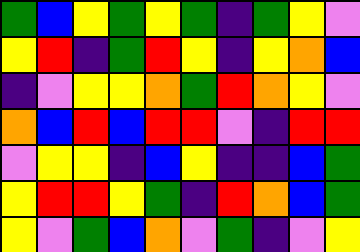[["green", "blue", "yellow", "green", "yellow", "green", "indigo", "green", "yellow", "violet"], ["yellow", "red", "indigo", "green", "red", "yellow", "indigo", "yellow", "orange", "blue"], ["indigo", "violet", "yellow", "yellow", "orange", "green", "red", "orange", "yellow", "violet"], ["orange", "blue", "red", "blue", "red", "red", "violet", "indigo", "red", "red"], ["violet", "yellow", "yellow", "indigo", "blue", "yellow", "indigo", "indigo", "blue", "green"], ["yellow", "red", "red", "yellow", "green", "indigo", "red", "orange", "blue", "green"], ["yellow", "violet", "green", "blue", "orange", "violet", "green", "indigo", "violet", "yellow"]]